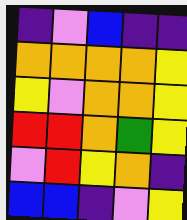[["indigo", "violet", "blue", "indigo", "indigo"], ["orange", "orange", "orange", "orange", "yellow"], ["yellow", "violet", "orange", "orange", "yellow"], ["red", "red", "orange", "green", "yellow"], ["violet", "red", "yellow", "orange", "indigo"], ["blue", "blue", "indigo", "violet", "yellow"]]